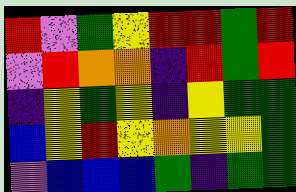[["red", "violet", "green", "yellow", "red", "red", "green", "red"], ["violet", "red", "orange", "orange", "indigo", "red", "green", "red"], ["indigo", "yellow", "green", "yellow", "indigo", "yellow", "green", "green"], ["blue", "yellow", "red", "yellow", "orange", "yellow", "yellow", "green"], ["violet", "blue", "blue", "blue", "green", "indigo", "green", "green"]]